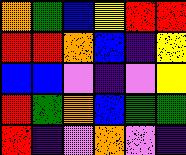[["orange", "green", "blue", "yellow", "red", "red"], ["red", "red", "orange", "blue", "indigo", "yellow"], ["blue", "blue", "violet", "indigo", "violet", "yellow"], ["red", "green", "orange", "blue", "green", "green"], ["red", "indigo", "violet", "orange", "violet", "indigo"]]